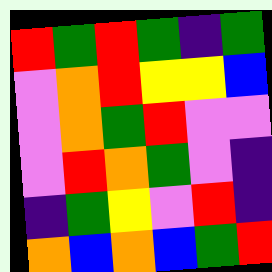[["red", "green", "red", "green", "indigo", "green"], ["violet", "orange", "red", "yellow", "yellow", "blue"], ["violet", "orange", "green", "red", "violet", "violet"], ["violet", "red", "orange", "green", "violet", "indigo"], ["indigo", "green", "yellow", "violet", "red", "indigo"], ["orange", "blue", "orange", "blue", "green", "red"]]